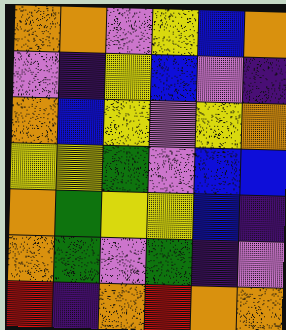[["orange", "orange", "violet", "yellow", "blue", "orange"], ["violet", "indigo", "yellow", "blue", "violet", "indigo"], ["orange", "blue", "yellow", "violet", "yellow", "orange"], ["yellow", "yellow", "green", "violet", "blue", "blue"], ["orange", "green", "yellow", "yellow", "blue", "indigo"], ["orange", "green", "violet", "green", "indigo", "violet"], ["red", "indigo", "orange", "red", "orange", "orange"]]